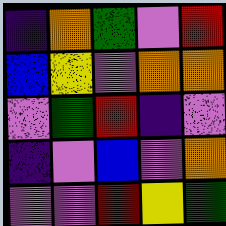[["indigo", "orange", "green", "violet", "red"], ["blue", "yellow", "violet", "orange", "orange"], ["violet", "green", "red", "indigo", "violet"], ["indigo", "violet", "blue", "violet", "orange"], ["violet", "violet", "red", "yellow", "green"]]